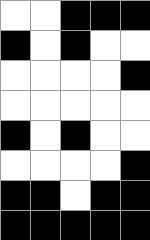[["white", "white", "black", "black", "black"], ["black", "white", "black", "white", "white"], ["white", "white", "white", "white", "black"], ["white", "white", "white", "white", "white"], ["black", "white", "black", "white", "white"], ["white", "white", "white", "white", "black"], ["black", "black", "white", "black", "black"], ["black", "black", "black", "black", "black"]]